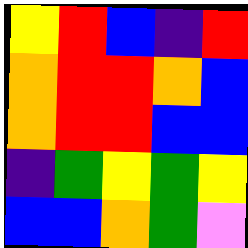[["yellow", "red", "blue", "indigo", "red"], ["orange", "red", "red", "orange", "blue"], ["orange", "red", "red", "blue", "blue"], ["indigo", "green", "yellow", "green", "yellow"], ["blue", "blue", "orange", "green", "violet"]]